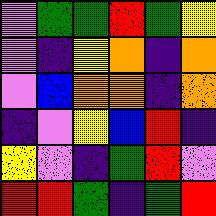[["violet", "green", "green", "red", "green", "yellow"], ["violet", "indigo", "yellow", "orange", "indigo", "orange"], ["violet", "blue", "orange", "orange", "indigo", "orange"], ["indigo", "violet", "yellow", "blue", "red", "indigo"], ["yellow", "violet", "indigo", "green", "red", "violet"], ["red", "red", "green", "indigo", "green", "red"]]